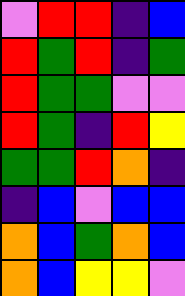[["violet", "red", "red", "indigo", "blue"], ["red", "green", "red", "indigo", "green"], ["red", "green", "green", "violet", "violet"], ["red", "green", "indigo", "red", "yellow"], ["green", "green", "red", "orange", "indigo"], ["indigo", "blue", "violet", "blue", "blue"], ["orange", "blue", "green", "orange", "blue"], ["orange", "blue", "yellow", "yellow", "violet"]]